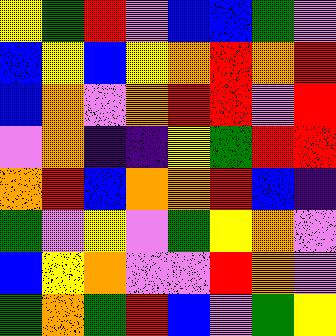[["yellow", "green", "red", "violet", "blue", "blue", "green", "violet"], ["blue", "yellow", "blue", "yellow", "orange", "red", "orange", "red"], ["blue", "orange", "violet", "orange", "red", "red", "violet", "red"], ["violet", "orange", "indigo", "indigo", "yellow", "green", "red", "red"], ["orange", "red", "blue", "orange", "orange", "red", "blue", "indigo"], ["green", "violet", "yellow", "violet", "green", "yellow", "orange", "violet"], ["blue", "yellow", "orange", "violet", "violet", "red", "orange", "violet"], ["green", "orange", "green", "red", "blue", "violet", "green", "yellow"]]